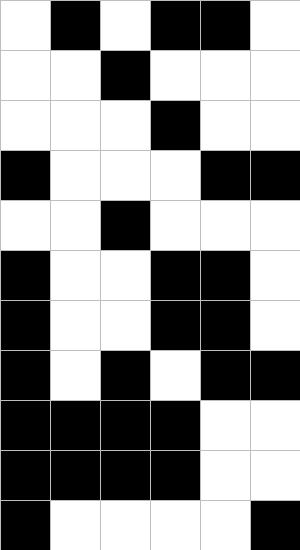[["white", "black", "white", "black", "black", "white"], ["white", "white", "black", "white", "white", "white"], ["white", "white", "white", "black", "white", "white"], ["black", "white", "white", "white", "black", "black"], ["white", "white", "black", "white", "white", "white"], ["black", "white", "white", "black", "black", "white"], ["black", "white", "white", "black", "black", "white"], ["black", "white", "black", "white", "black", "black"], ["black", "black", "black", "black", "white", "white"], ["black", "black", "black", "black", "white", "white"], ["black", "white", "white", "white", "white", "black"]]